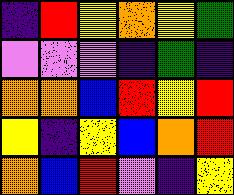[["indigo", "red", "yellow", "orange", "yellow", "green"], ["violet", "violet", "violet", "indigo", "green", "indigo"], ["orange", "orange", "blue", "red", "yellow", "red"], ["yellow", "indigo", "yellow", "blue", "orange", "red"], ["orange", "blue", "red", "violet", "indigo", "yellow"]]